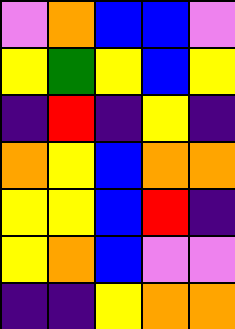[["violet", "orange", "blue", "blue", "violet"], ["yellow", "green", "yellow", "blue", "yellow"], ["indigo", "red", "indigo", "yellow", "indigo"], ["orange", "yellow", "blue", "orange", "orange"], ["yellow", "yellow", "blue", "red", "indigo"], ["yellow", "orange", "blue", "violet", "violet"], ["indigo", "indigo", "yellow", "orange", "orange"]]